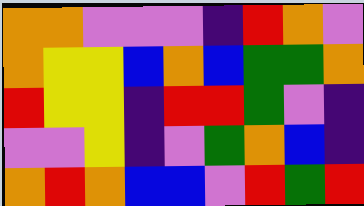[["orange", "orange", "violet", "violet", "violet", "indigo", "red", "orange", "violet"], ["orange", "yellow", "yellow", "blue", "orange", "blue", "green", "green", "orange"], ["red", "yellow", "yellow", "indigo", "red", "red", "green", "violet", "indigo"], ["violet", "violet", "yellow", "indigo", "violet", "green", "orange", "blue", "indigo"], ["orange", "red", "orange", "blue", "blue", "violet", "red", "green", "red"]]